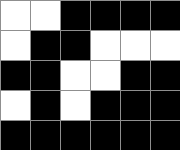[["white", "white", "black", "black", "black", "black"], ["white", "black", "black", "white", "white", "white"], ["black", "black", "white", "white", "black", "black"], ["white", "black", "white", "black", "black", "black"], ["black", "black", "black", "black", "black", "black"]]